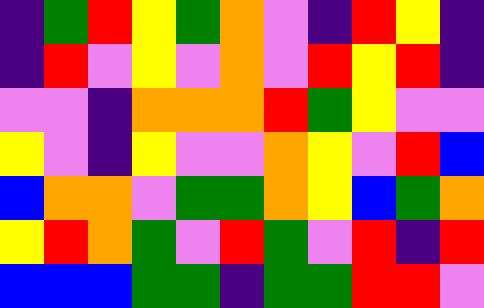[["indigo", "green", "red", "yellow", "green", "orange", "violet", "indigo", "red", "yellow", "indigo"], ["indigo", "red", "violet", "yellow", "violet", "orange", "violet", "red", "yellow", "red", "indigo"], ["violet", "violet", "indigo", "orange", "orange", "orange", "red", "green", "yellow", "violet", "violet"], ["yellow", "violet", "indigo", "yellow", "violet", "violet", "orange", "yellow", "violet", "red", "blue"], ["blue", "orange", "orange", "violet", "green", "green", "orange", "yellow", "blue", "green", "orange"], ["yellow", "red", "orange", "green", "violet", "red", "green", "violet", "red", "indigo", "red"], ["blue", "blue", "blue", "green", "green", "indigo", "green", "green", "red", "red", "violet"]]